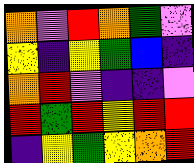[["orange", "violet", "red", "orange", "green", "violet"], ["yellow", "indigo", "yellow", "green", "blue", "indigo"], ["orange", "red", "violet", "indigo", "indigo", "violet"], ["red", "green", "red", "yellow", "red", "red"], ["indigo", "yellow", "green", "yellow", "orange", "red"]]